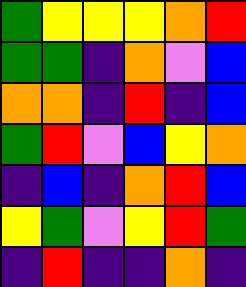[["green", "yellow", "yellow", "yellow", "orange", "red"], ["green", "green", "indigo", "orange", "violet", "blue"], ["orange", "orange", "indigo", "red", "indigo", "blue"], ["green", "red", "violet", "blue", "yellow", "orange"], ["indigo", "blue", "indigo", "orange", "red", "blue"], ["yellow", "green", "violet", "yellow", "red", "green"], ["indigo", "red", "indigo", "indigo", "orange", "indigo"]]